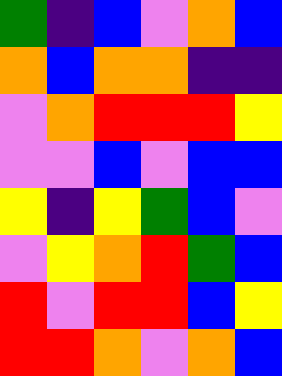[["green", "indigo", "blue", "violet", "orange", "blue"], ["orange", "blue", "orange", "orange", "indigo", "indigo"], ["violet", "orange", "red", "red", "red", "yellow"], ["violet", "violet", "blue", "violet", "blue", "blue"], ["yellow", "indigo", "yellow", "green", "blue", "violet"], ["violet", "yellow", "orange", "red", "green", "blue"], ["red", "violet", "red", "red", "blue", "yellow"], ["red", "red", "orange", "violet", "orange", "blue"]]